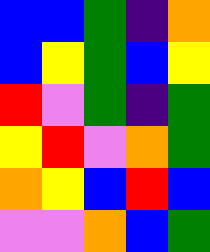[["blue", "blue", "green", "indigo", "orange"], ["blue", "yellow", "green", "blue", "yellow"], ["red", "violet", "green", "indigo", "green"], ["yellow", "red", "violet", "orange", "green"], ["orange", "yellow", "blue", "red", "blue"], ["violet", "violet", "orange", "blue", "green"]]